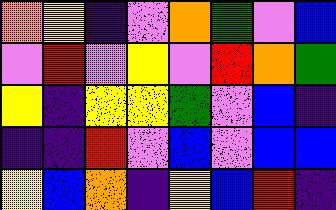[["orange", "yellow", "indigo", "violet", "orange", "green", "violet", "blue"], ["violet", "red", "violet", "yellow", "violet", "red", "orange", "green"], ["yellow", "indigo", "yellow", "yellow", "green", "violet", "blue", "indigo"], ["indigo", "indigo", "red", "violet", "blue", "violet", "blue", "blue"], ["yellow", "blue", "orange", "indigo", "yellow", "blue", "red", "indigo"]]